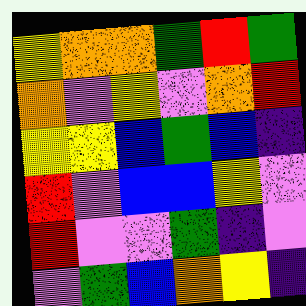[["yellow", "orange", "orange", "green", "red", "green"], ["orange", "violet", "yellow", "violet", "orange", "red"], ["yellow", "yellow", "blue", "green", "blue", "indigo"], ["red", "violet", "blue", "blue", "yellow", "violet"], ["red", "violet", "violet", "green", "indigo", "violet"], ["violet", "green", "blue", "orange", "yellow", "indigo"]]